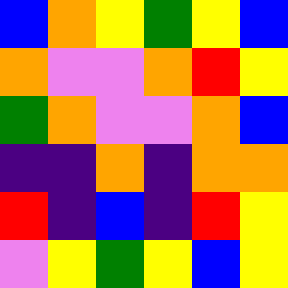[["blue", "orange", "yellow", "green", "yellow", "blue"], ["orange", "violet", "violet", "orange", "red", "yellow"], ["green", "orange", "violet", "violet", "orange", "blue"], ["indigo", "indigo", "orange", "indigo", "orange", "orange"], ["red", "indigo", "blue", "indigo", "red", "yellow"], ["violet", "yellow", "green", "yellow", "blue", "yellow"]]